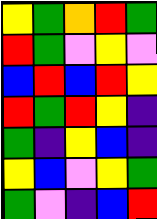[["yellow", "green", "orange", "red", "green"], ["red", "green", "violet", "yellow", "violet"], ["blue", "red", "blue", "red", "yellow"], ["red", "green", "red", "yellow", "indigo"], ["green", "indigo", "yellow", "blue", "indigo"], ["yellow", "blue", "violet", "yellow", "green"], ["green", "violet", "indigo", "blue", "red"]]